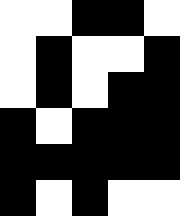[["white", "white", "black", "black", "white"], ["white", "black", "white", "white", "black"], ["white", "black", "white", "black", "black"], ["black", "white", "black", "black", "black"], ["black", "black", "black", "black", "black"], ["black", "white", "black", "white", "white"]]